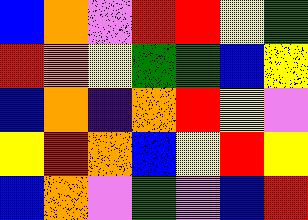[["blue", "orange", "violet", "red", "red", "yellow", "green"], ["red", "orange", "yellow", "green", "green", "blue", "yellow"], ["blue", "orange", "indigo", "orange", "red", "yellow", "violet"], ["yellow", "red", "orange", "blue", "yellow", "red", "yellow"], ["blue", "orange", "violet", "green", "violet", "blue", "red"]]